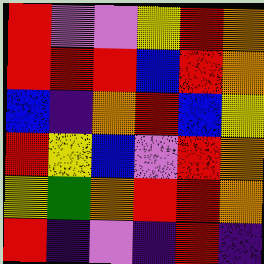[["red", "violet", "violet", "yellow", "red", "orange"], ["red", "red", "red", "blue", "red", "orange"], ["blue", "indigo", "orange", "red", "blue", "yellow"], ["red", "yellow", "blue", "violet", "red", "orange"], ["yellow", "green", "orange", "red", "red", "orange"], ["red", "indigo", "violet", "indigo", "red", "indigo"]]